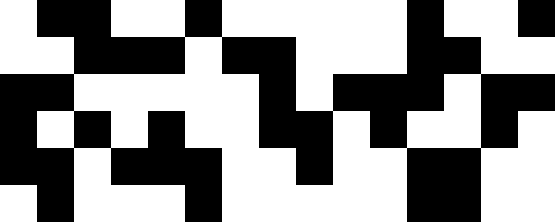[["white", "black", "black", "white", "white", "black", "white", "white", "white", "white", "white", "black", "white", "white", "black"], ["white", "white", "black", "black", "black", "white", "black", "black", "white", "white", "white", "black", "black", "white", "white"], ["black", "black", "white", "white", "white", "white", "white", "black", "white", "black", "black", "black", "white", "black", "black"], ["black", "white", "black", "white", "black", "white", "white", "black", "black", "white", "black", "white", "white", "black", "white"], ["black", "black", "white", "black", "black", "black", "white", "white", "black", "white", "white", "black", "black", "white", "white"], ["white", "black", "white", "white", "white", "black", "white", "white", "white", "white", "white", "black", "black", "white", "white"]]